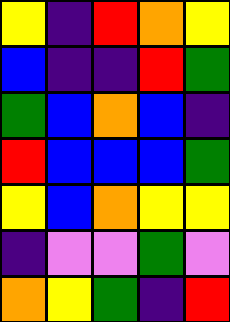[["yellow", "indigo", "red", "orange", "yellow"], ["blue", "indigo", "indigo", "red", "green"], ["green", "blue", "orange", "blue", "indigo"], ["red", "blue", "blue", "blue", "green"], ["yellow", "blue", "orange", "yellow", "yellow"], ["indigo", "violet", "violet", "green", "violet"], ["orange", "yellow", "green", "indigo", "red"]]